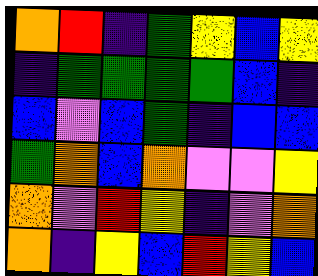[["orange", "red", "indigo", "green", "yellow", "blue", "yellow"], ["indigo", "green", "green", "green", "green", "blue", "indigo"], ["blue", "violet", "blue", "green", "indigo", "blue", "blue"], ["green", "orange", "blue", "orange", "violet", "violet", "yellow"], ["orange", "violet", "red", "yellow", "indigo", "violet", "orange"], ["orange", "indigo", "yellow", "blue", "red", "yellow", "blue"]]